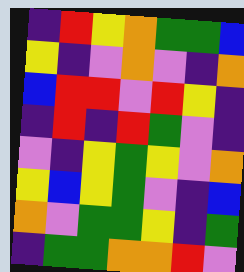[["indigo", "red", "yellow", "orange", "green", "green", "blue"], ["yellow", "indigo", "violet", "orange", "violet", "indigo", "orange"], ["blue", "red", "red", "violet", "red", "yellow", "indigo"], ["indigo", "red", "indigo", "red", "green", "violet", "indigo"], ["violet", "indigo", "yellow", "green", "yellow", "violet", "orange"], ["yellow", "blue", "yellow", "green", "violet", "indigo", "blue"], ["orange", "violet", "green", "green", "yellow", "indigo", "green"], ["indigo", "green", "green", "orange", "orange", "red", "violet"]]